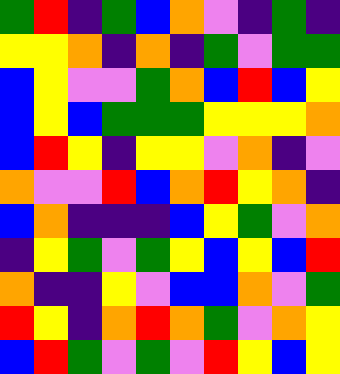[["green", "red", "indigo", "green", "blue", "orange", "violet", "indigo", "green", "indigo"], ["yellow", "yellow", "orange", "indigo", "orange", "indigo", "green", "violet", "green", "green"], ["blue", "yellow", "violet", "violet", "green", "orange", "blue", "red", "blue", "yellow"], ["blue", "yellow", "blue", "green", "green", "green", "yellow", "yellow", "yellow", "orange"], ["blue", "red", "yellow", "indigo", "yellow", "yellow", "violet", "orange", "indigo", "violet"], ["orange", "violet", "violet", "red", "blue", "orange", "red", "yellow", "orange", "indigo"], ["blue", "orange", "indigo", "indigo", "indigo", "blue", "yellow", "green", "violet", "orange"], ["indigo", "yellow", "green", "violet", "green", "yellow", "blue", "yellow", "blue", "red"], ["orange", "indigo", "indigo", "yellow", "violet", "blue", "blue", "orange", "violet", "green"], ["red", "yellow", "indigo", "orange", "red", "orange", "green", "violet", "orange", "yellow"], ["blue", "red", "green", "violet", "green", "violet", "red", "yellow", "blue", "yellow"]]